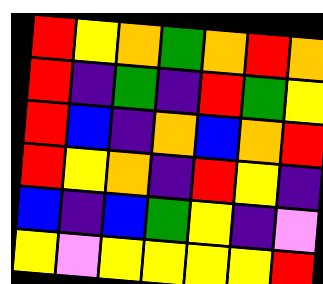[["red", "yellow", "orange", "green", "orange", "red", "orange"], ["red", "indigo", "green", "indigo", "red", "green", "yellow"], ["red", "blue", "indigo", "orange", "blue", "orange", "red"], ["red", "yellow", "orange", "indigo", "red", "yellow", "indigo"], ["blue", "indigo", "blue", "green", "yellow", "indigo", "violet"], ["yellow", "violet", "yellow", "yellow", "yellow", "yellow", "red"]]